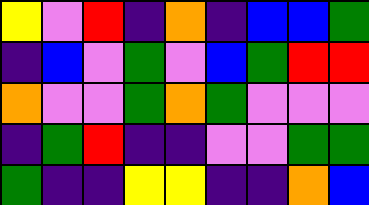[["yellow", "violet", "red", "indigo", "orange", "indigo", "blue", "blue", "green"], ["indigo", "blue", "violet", "green", "violet", "blue", "green", "red", "red"], ["orange", "violet", "violet", "green", "orange", "green", "violet", "violet", "violet"], ["indigo", "green", "red", "indigo", "indigo", "violet", "violet", "green", "green"], ["green", "indigo", "indigo", "yellow", "yellow", "indigo", "indigo", "orange", "blue"]]